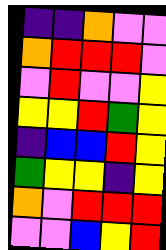[["indigo", "indigo", "orange", "violet", "violet"], ["orange", "red", "red", "red", "violet"], ["violet", "red", "violet", "violet", "yellow"], ["yellow", "yellow", "red", "green", "yellow"], ["indigo", "blue", "blue", "red", "yellow"], ["green", "yellow", "yellow", "indigo", "yellow"], ["orange", "violet", "red", "red", "red"], ["violet", "violet", "blue", "yellow", "red"]]